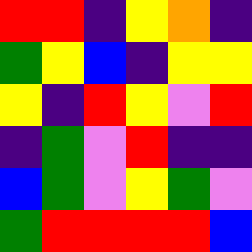[["red", "red", "indigo", "yellow", "orange", "indigo"], ["green", "yellow", "blue", "indigo", "yellow", "yellow"], ["yellow", "indigo", "red", "yellow", "violet", "red"], ["indigo", "green", "violet", "red", "indigo", "indigo"], ["blue", "green", "violet", "yellow", "green", "violet"], ["green", "red", "red", "red", "red", "blue"]]